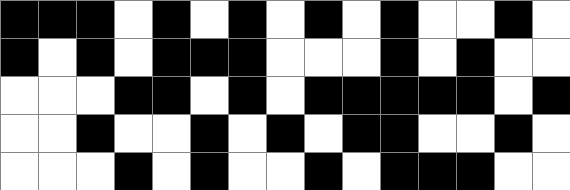[["black", "black", "black", "white", "black", "white", "black", "white", "black", "white", "black", "white", "white", "black", "white"], ["black", "white", "black", "white", "black", "black", "black", "white", "white", "white", "black", "white", "black", "white", "white"], ["white", "white", "white", "black", "black", "white", "black", "white", "black", "black", "black", "black", "black", "white", "black"], ["white", "white", "black", "white", "white", "black", "white", "black", "white", "black", "black", "white", "white", "black", "white"], ["white", "white", "white", "black", "white", "black", "white", "white", "black", "white", "black", "black", "black", "white", "white"]]